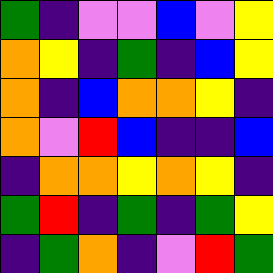[["green", "indigo", "violet", "violet", "blue", "violet", "yellow"], ["orange", "yellow", "indigo", "green", "indigo", "blue", "yellow"], ["orange", "indigo", "blue", "orange", "orange", "yellow", "indigo"], ["orange", "violet", "red", "blue", "indigo", "indigo", "blue"], ["indigo", "orange", "orange", "yellow", "orange", "yellow", "indigo"], ["green", "red", "indigo", "green", "indigo", "green", "yellow"], ["indigo", "green", "orange", "indigo", "violet", "red", "green"]]